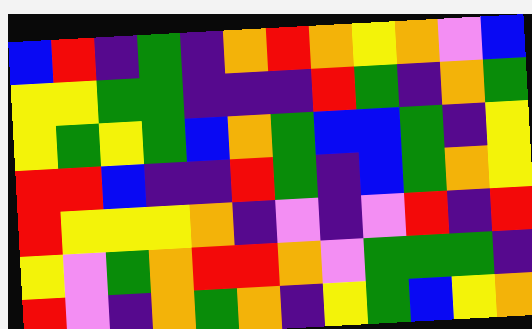[["blue", "red", "indigo", "green", "indigo", "orange", "red", "orange", "yellow", "orange", "violet", "blue"], ["yellow", "yellow", "green", "green", "indigo", "indigo", "indigo", "red", "green", "indigo", "orange", "green"], ["yellow", "green", "yellow", "green", "blue", "orange", "green", "blue", "blue", "green", "indigo", "yellow"], ["red", "red", "blue", "indigo", "indigo", "red", "green", "indigo", "blue", "green", "orange", "yellow"], ["red", "yellow", "yellow", "yellow", "orange", "indigo", "violet", "indigo", "violet", "red", "indigo", "red"], ["yellow", "violet", "green", "orange", "red", "red", "orange", "violet", "green", "green", "green", "indigo"], ["red", "violet", "indigo", "orange", "green", "orange", "indigo", "yellow", "green", "blue", "yellow", "orange"]]